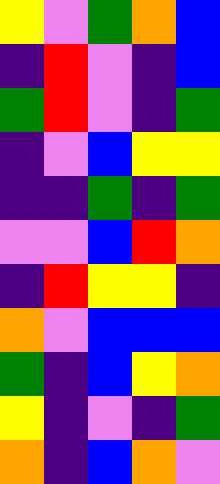[["yellow", "violet", "green", "orange", "blue"], ["indigo", "red", "violet", "indigo", "blue"], ["green", "red", "violet", "indigo", "green"], ["indigo", "violet", "blue", "yellow", "yellow"], ["indigo", "indigo", "green", "indigo", "green"], ["violet", "violet", "blue", "red", "orange"], ["indigo", "red", "yellow", "yellow", "indigo"], ["orange", "violet", "blue", "blue", "blue"], ["green", "indigo", "blue", "yellow", "orange"], ["yellow", "indigo", "violet", "indigo", "green"], ["orange", "indigo", "blue", "orange", "violet"]]